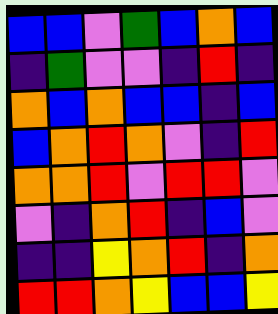[["blue", "blue", "violet", "green", "blue", "orange", "blue"], ["indigo", "green", "violet", "violet", "indigo", "red", "indigo"], ["orange", "blue", "orange", "blue", "blue", "indigo", "blue"], ["blue", "orange", "red", "orange", "violet", "indigo", "red"], ["orange", "orange", "red", "violet", "red", "red", "violet"], ["violet", "indigo", "orange", "red", "indigo", "blue", "violet"], ["indigo", "indigo", "yellow", "orange", "red", "indigo", "orange"], ["red", "red", "orange", "yellow", "blue", "blue", "yellow"]]